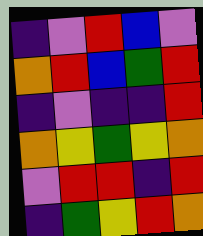[["indigo", "violet", "red", "blue", "violet"], ["orange", "red", "blue", "green", "red"], ["indigo", "violet", "indigo", "indigo", "red"], ["orange", "yellow", "green", "yellow", "orange"], ["violet", "red", "red", "indigo", "red"], ["indigo", "green", "yellow", "red", "orange"]]